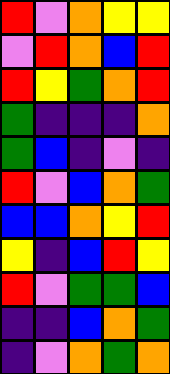[["red", "violet", "orange", "yellow", "yellow"], ["violet", "red", "orange", "blue", "red"], ["red", "yellow", "green", "orange", "red"], ["green", "indigo", "indigo", "indigo", "orange"], ["green", "blue", "indigo", "violet", "indigo"], ["red", "violet", "blue", "orange", "green"], ["blue", "blue", "orange", "yellow", "red"], ["yellow", "indigo", "blue", "red", "yellow"], ["red", "violet", "green", "green", "blue"], ["indigo", "indigo", "blue", "orange", "green"], ["indigo", "violet", "orange", "green", "orange"]]